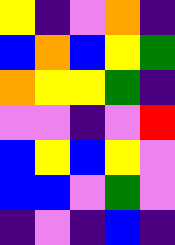[["yellow", "indigo", "violet", "orange", "indigo"], ["blue", "orange", "blue", "yellow", "green"], ["orange", "yellow", "yellow", "green", "indigo"], ["violet", "violet", "indigo", "violet", "red"], ["blue", "yellow", "blue", "yellow", "violet"], ["blue", "blue", "violet", "green", "violet"], ["indigo", "violet", "indigo", "blue", "indigo"]]